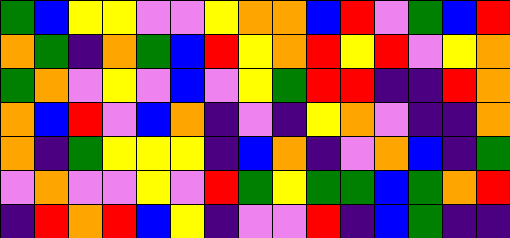[["green", "blue", "yellow", "yellow", "violet", "violet", "yellow", "orange", "orange", "blue", "red", "violet", "green", "blue", "red"], ["orange", "green", "indigo", "orange", "green", "blue", "red", "yellow", "orange", "red", "yellow", "red", "violet", "yellow", "orange"], ["green", "orange", "violet", "yellow", "violet", "blue", "violet", "yellow", "green", "red", "red", "indigo", "indigo", "red", "orange"], ["orange", "blue", "red", "violet", "blue", "orange", "indigo", "violet", "indigo", "yellow", "orange", "violet", "indigo", "indigo", "orange"], ["orange", "indigo", "green", "yellow", "yellow", "yellow", "indigo", "blue", "orange", "indigo", "violet", "orange", "blue", "indigo", "green"], ["violet", "orange", "violet", "violet", "yellow", "violet", "red", "green", "yellow", "green", "green", "blue", "green", "orange", "red"], ["indigo", "red", "orange", "red", "blue", "yellow", "indigo", "violet", "violet", "red", "indigo", "blue", "green", "indigo", "indigo"]]